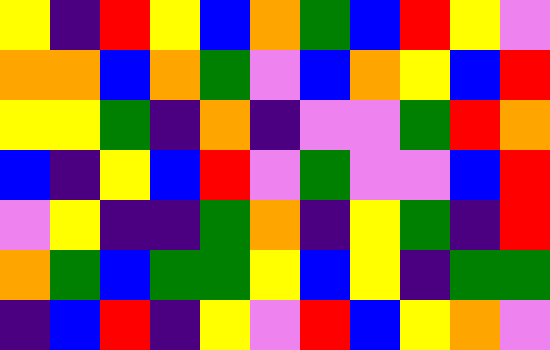[["yellow", "indigo", "red", "yellow", "blue", "orange", "green", "blue", "red", "yellow", "violet"], ["orange", "orange", "blue", "orange", "green", "violet", "blue", "orange", "yellow", "blue", "red"], ["yellow", "yellow", "green", "indigo", "orange", "indigo", "violet", "violet", "green", "red", "orange"], ["blue", "indigo", "yellow", "blue", "red", "violet", "green", "violet", "violet", "blue", "red"], ["violet", "yellow", "indigo", "indigo", "green", "orange", "indigo", "yellow", "green", "indigo", "red"], ["orange", "green", "blue", "green", "green", "yellow", "blue", "yellow", "indigo", "green", "green"], ["indigo", "blue", "red", "indigo", "yellow", "violet", "red", "blue", "yellow", "orange", "violet"]]